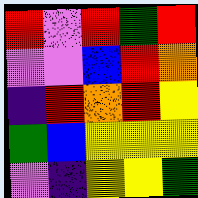[["red", "violet", "red", "green", "red"], ["violet", "violet", "blue", "red", "orange"], ["indigo", "red", "orange", "red", "yellow"], ["green", "blue", "yellow", "yellow", "yellow"], ["violet", "indigo", "yellow", "yellow", "green"]]